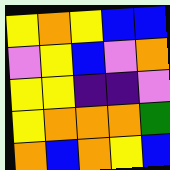[["yellow", "orange", "yellow", "blue", "blue"], ["violet", "yellow", "blue", "violet", "orange"], ["yellow", "yellow", "indigo", "indigo", "violet"], ["yellow", "orange", "orange", "orange", "green"], ["orange", "blue", "orange", "yellow", "blue"]]